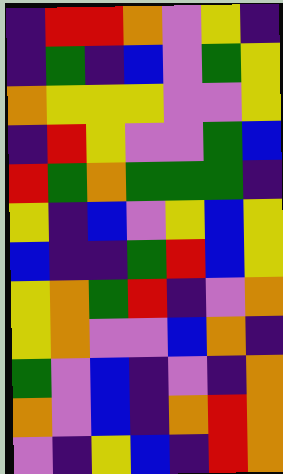[["indigo", "red", "red", "orange", "violet", "yellow", "indigo"], ["indigo", "green", "indigo", "blue", "violet", "green", "yellow"], ["orange", "yellow", "yellow", "yellow", "violet", "violet", "yellow"], ["indigo", "red", "yellow", "violet", "violet", "green", "blue"], ["red", "green", "orange", "green", "green", "green", "indigo"], ["yellow", "indigo", "blue", "violet", "yellow", "blue", "yellow"], ["blue", "indigo", "indigo", "green", "red", "blue", "yellow"], ["yellow", "orange", "green", "red", "indigo", "violet", "orange"], ["yellow", "orange", "violet", "violet", "blue", "orange", "indigo"], ["green", "violet", "blue", "indigo", "violet", "indigo", "orange"], ["orange", "violet", "blue", "indigo", "orange", "red", "orange"], ["violet", "indigo", "yellow", "blue", "indigo", "red", "orange"]]